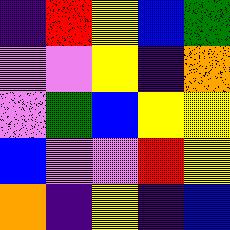[["indigo", "red", "yellow", "blue", "green"], ["violet", "violet", "yellow", "indigo", "orange"], ["violet", "green", "blue", "yellow", "yellow"], ["blue", "violet", "violet", "red", "yellow"], ["orange", "indigo", "yellow", "indigo", "blue"]]